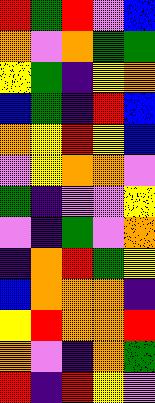[["red", "green", "red", "violet", "blue"], ["orange", "violet", "orange", "green", "green"], ["yellow", "green", "indigo", "yellow", "orange"], ["blue", "green", "indigo", "red", "blue"], ["orange", "yellow", "red", "yellow", "blue"], ["violet", "yellow", "orange", "orange", "violet"], ["green", "indigo", "violet", "violet", "yellow"], ["violet", "indigo", "green", "violet", "orange"], ["indigo", "orange", "red", "green", "yellow"], ["blue", "orange", "orange", "orange", "indigo"], ["yellow", "red", "orange", "orange", "red"], ["orange", "violet", "indigo", "orange", "green"], ["red", "indigo", "red", "yellow", "violet"]]